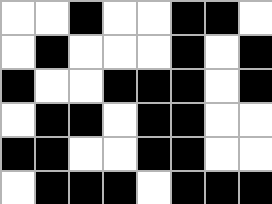[["white", "white", "black", "white", "white", "black", "black", "white"], ["white", "black", "white", "white", "white", "black", "white", "black"], ["black", "white", "white", "black", "black", "black", "white", "black"], ["white", "black", "black", "white", "black", "black", "white", "white"], ["black", "black", "white", "white", "black", "black", "white", "white"], ["white", "black", "black", "black", "white", "black", "black", "black"]]